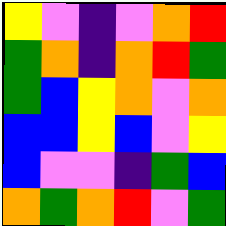[["yellow", "violet", "indigo", "violet", "orange", "red"], ["green", "orange", "indigo", "orange", "red", "green"], ["green", "blue", "yellow", "orange", "violet", "orange"], ["blue", "blue", "yellow", "blue", "violet", "yellow"], ["blue", "violet", "violet", "indigo", "green", "blue"], ["orange", "green", "orange", "red", "violet", "green"]]